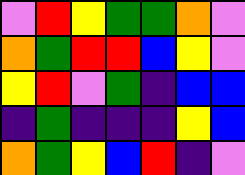[["violet", "red", "yellow", "green", "green", "orange", "violet"], ["orange", "green", "red", "red", "blue", "yellow", "violet"], ["yellow", "red", "violet", "green", "indigo", "blue", "blue"], ["indigo", "green", "indigo", "indigo", "indigo", "yellow", "blue"], ["orange", "green", "yellow", "blue", "red", "indigo", "violet"]]